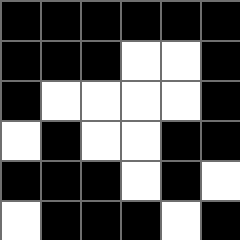[["black", "black", "black", "black", "black", "black"], ["black", "black", "black", "white", "white", "black"], ["black", "white", "white", "white", "white", "black"], ["white", "black", "white", "white", "black", "black"], ["black", "black", "black", "white", "black", "white"], ["white", "black", "black", "black", "white", "black"]]